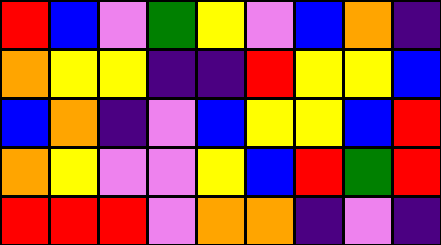[["red", "blue", "violet", "green", "yellow", "violet", "blue", "orange", "indigo"], ["orange", "yellow", "yellow", "indigo", "indigo", "red", "yellow", "yellow", "blue"], ["blue", "orange", "indigo", "violet", "blue", "yellow", "yellow", "blue", "red"], ["orange", "yellow", "violet", "violet", "yellow", "blue", "red", "green", "red"], ["red", "red", "red", "violet", "orange", "orange", "indigo", "violet", "indigo"]]